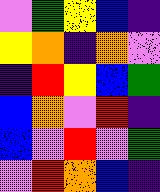[["violet", "green", "yellow", "blue", "indigo"], ["yellow", "orange", "indigo", "orange", "violet"], ["indigo", "red", "yellow", "blue", "green"], ["blue", "orange", "violet", "red", "indigo"], ["blue", "violet", "red", "violet", "green"], ["violet", "red", "orange", "blue", "indigo"]]